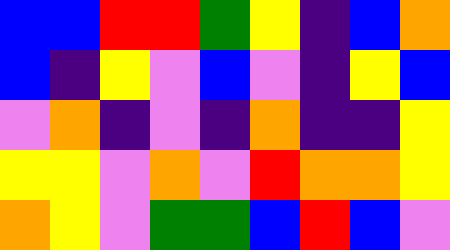[["blue", "blue", "red", "red", "green", "yellow", "indigo", "blue", "orange"], ["blue", "indigo", "yellow", "violet", "blue", "violet", "indigo", "yellow", "blue"], ["violet", "orange", "indigo", "violet", "indigo", "orange", "indigo", "indigo", "yellow"], ["yellow", "yellow", "violet", "orange", "violet", "red", "orange", "orange", "yellow"], ["orange", "yellow", "violet", "green", "green", "blue", "red", "blue", "violet"]]